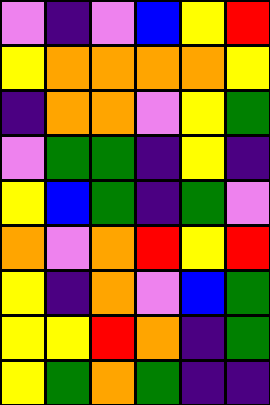[["violet", "indigo", "violet", "blue", "yellow", "red"], ["yellow", "orange", "orange", "orange", "orange", "yellow"], ["indigo", "orange", "orange", "violet", "yellow", "green"], ["violet", "green", "green", "indigo", "yellow", "indigo"], ["yellow", "blue", "green", "indigo", "green", "violet"], ["orange", "violet", "orange", "red", "yellow", "red"], ["yellow", "indigo", "orange", "violet", "blue", "green"], ["yellow", "yellow", "red", "orange", "indigo", "green"], ["yellow", "green", "orange", "green", "indigo", "indigo"]]